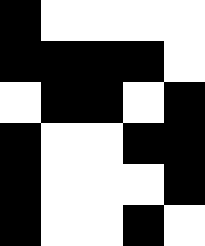[["black", "white", "white", "white", "white"], ["black", "black", "black", "black", "white"], ["white", "black", "black", "white", "black"], ["black", "white", "white", "black", "black"], ["black", "white", "white", "white", "black"], ["black", "white", "white", "black", "white"]]